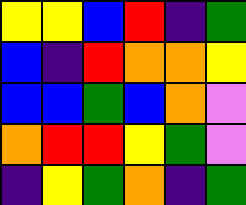[["yellow", "yellow", "blue", "red", "indigo", "green"], ["blue", "indigo", "red", "orange", "orange", "yellow"], ["blue", "blue", "green", "blue", "orange", "violet"], ["orange", "red", "red", "yellow", "green", "violet"], ["indigo", "yellow", "green", "orange", "indigo", "green"]]